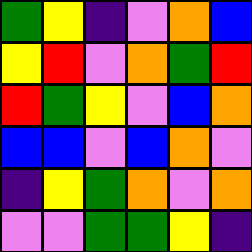[["green", "yellow", "indigo", "violet", "orange", "blue"], ["yellow", "red", "violet", "orange", "green", "red"], ["red", "green", "yellow", "violet", "blue", "orange"], ["blue", "blue", "violet", "blue", "orange", "violet"], ["indigo", "yellow", "green", "orange", "violet", "orange"], ["violet", "violet", "green", "green", "yellow", "indigo"]]